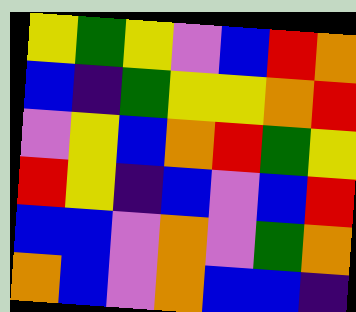[["yellow", "green", "yellow", "violet", "blue", "red", "orange"], ["blue", "indigo", "green", "yellow", "yellow", "orange", "red"], ["violet", "yellow", "blue", "orange", "red", "green", "yellow"], ["red", "yellow", "indigo", "blue", "violet", "blue", "red"], ["blue", "blue", "violet", "orange", "violet", "green", "orange"], ["orange", "blue", "violet", "orange", "blue", "blue", "indigo"]]